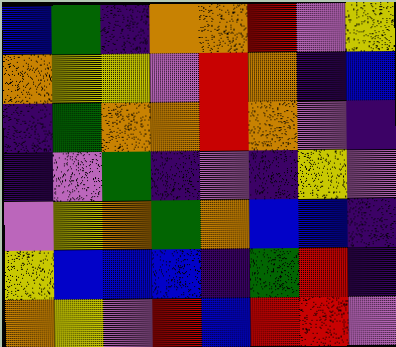[["blue", "green", "indigo", "orange", "orange", "red", "violet", "yellow"], ["orange", "yellow", "yellow", "violet", "red", "orange", "indigo", "blue"], ["indigo", "green", "orange", "orange", "red", "orange", "violet", "indigo"], ["indigo", "violet", "green", "indigo", "violet", "indigo", "yellow", "violet"], ["violet", "yellow", "orange", "green", "orange", "blue", "blue", "indigo"], ["yellow", "blue", "blue", "blue", "indigo", "green", "red", "indigo"], ["orange", "yellow", "violet", "red", "blue", "red", "red", "violet"]]